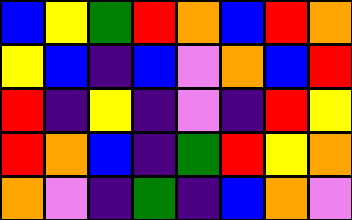[["blue", "yellow", "green", "red", "orange", "blue", "red", "orange"], ["yellow", "blue", "indigo", "blue", "violet", "orange", "blue", "red"], ["red", "indigo", "yellow", "indigo", "violet", "indigo", "red", "yellow"], ["red", "orange", "blue", "indigo", "green", "red", "yellow", "orange"], ["orange", "violet", "indigo", "green", "indigo", "blue", "orange", "violet"]]